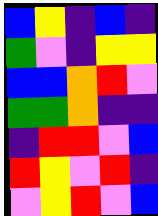[["blue", "yellow", "indigo", "blue", "indigo"], ["green", "violet", "indigo", "yellow", "yellow"], ["blue", "blue", "orange", "red", "violet"], ["green", "green", "orange", "indigo", "indigo"], ["indigo", "red", "red", "violet", "blue"], ["red", "yellow", "violet", "red", "indigo"], ["violet", "yellow", "red", "violet", "blue"]]